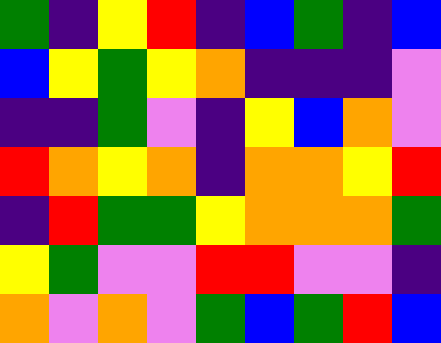[["green", "indigo", "yellow", "red", "indigo", "blue", "green", "indigo", "blue"], ["blue", "yellow", "green", "yellow", "orange", "indigo", "indigo", "indigo", "violet"], ["indigo", "indigo", "green", "violet", "indigo", "yellow", "blue", "orange", "violet"], ["red", "orange", "yellow", "orange", "indigo", "orange", "orange", "yellow", "red"], ["indigo", "red", "green", "green", "yellow", "orange", "orange", "orange", "green"], ["yellow", "green", "violet", "violet", "red", "red", "violet", "violet", "indigo"], ["orange", "violet", "orange", "violet", "green", "blue", "green", "red", "blue"]]